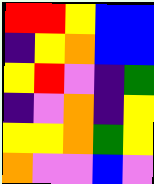[["red", "red", "yellow", "blue", "blue"], ["indigo", "yellow", "orange", "blue", "blue"], ["yellow", "red", "violet", "indigo", "green"], ["indigo", "violet", "orange", "indigo", "yellow"], ["yellow", "yellow", "orange", "green", "yellow"], ["orange", "violet", "violet", "blue", "violet"]]